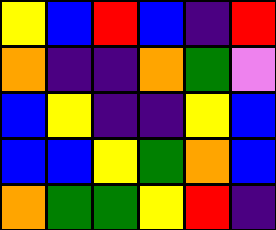[["yellow", "blue", "red", "blue", "indigo", "red"], ["orange", "indigo", "indigo", "orange", "green", "violet"], ["blue", "yellow", "indigo", "indigo", "yellow", "blue"], ["blue", "blue", "yellow", "green", "orange", "blue"], ["orange", "green", "green", "yellow", "red", "indigo"]]